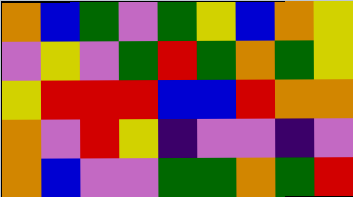[["orange", "blue", "green", "violet", "green", "yellow", "blue", "orange", "yellow"], ["violet", "yellow", "violet", "green", "red", "green", "orange", "green", "yellow"], ["yellow", "red", "red", "red", "blue", "blue", "red", "orange", "orange"], ["orange", "violet", "red", "yellow", "indigo", "violet", "violet", "indigo", "violet"], ["orange", "blue", "violet", "violet", "green", "green", "orange", "green", "red"]]